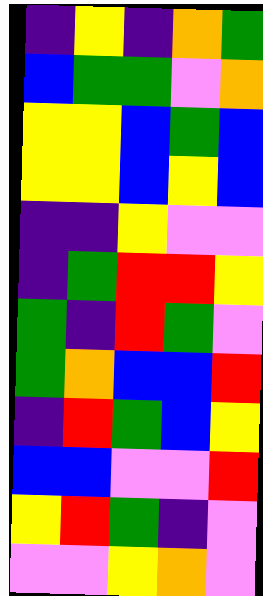[["indigo", "yellow", "indigo", "orange", "green"], ["blue", "green", "green", "violet", "orange"], ["yellow", "yellow", "blue", "green", "blue"], ["yellow", "yellow", "blue", "yellow", "blue"], ["indigo", "indigo", "yellow", "violet", "violet"], ["indigo", "green", "red", "red", "yellow"], ["green", "indigo", "red", "green", "violet"], ["green", "orange", "blue", "blue", "red"], ["indigo", "red", "green", "blue", "yellow"], ["blue", "blue", "violet", "violet", "red"], ["yellow", "red", "green", "indigo", "violet"], ["violet", "violet", "yellow", "orange", "violet"]]